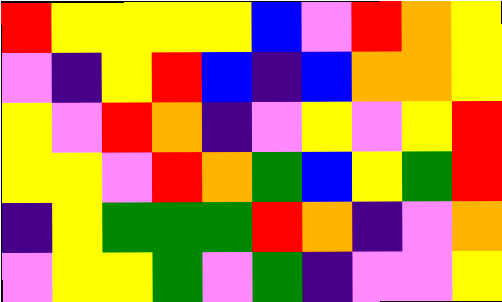[["red", "yellow", "yellow", "yellow", "yellow", "blue", "violet", "red", "orange", "yellow"], ["violet", "indigo", "yellow", "red", "blue", "indigo", "blue", "orange", "orange", "yellow"], ["yellow", "violet", "red", "orange", "indigo", "violet", "yellow", "violet", "yellow", "red"], ["yellow", "yellow", "violet", "red", "orange", "green", "blue", "yellow", "green", "red"], ["indigo", "yellow", "green", "green", "green", "red", "orange", "indigo", "violet", "orange"], ["violet", "yellow", "yellow", "green", "violet", "green", "indigo", "violet", "violet", "yellow"]]